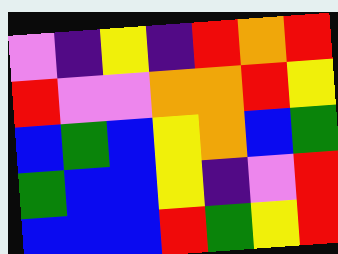[["violet", "indigo", "yellow", "indigo", "red", "orange", "red"], ["red", "violet", "violet", "orange", "orange", "red", "yellow"], ["blue", "green", "blue", "yellow", "orange", "blue", "green"], ["green", "blue", "blue", "yellow", "indigo", "violet", "red"], ["blue", "blue", "blue", "red", "green", "yellow", "red"]]